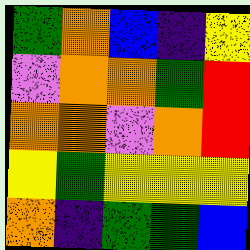[["green", "orange", "blue", "indigo", "yellow"], ["violet", "orange", "orange", "green", "red"], ["orange", "orange", "violet", "orange", "red"], ["yellow", "green", "yellow", "yellow", "yellow"], ["orange", "indigo", "green", "green", "blue"]]